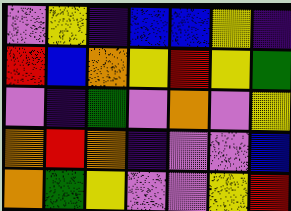[["violet", "yellow", "indigo", "blue", "blue", "yellow", "indigo"], ["red", "blue", "orange", "yellow", "red", "yellow", "green"], ["violet", "indigo", "green", "violet", "orange", "violet", "yellow"], ["orange", "red", "orange", "indigo", "violet", "violet", "blue"], ["orange", "green", "yellow", "violet", "violet", "yellow", "red"]]